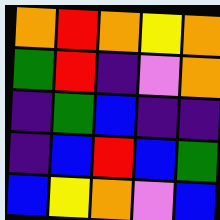[["orange", "red", "orange", "yellow", "orange"], ["green", "red", "indigo", "violet", "orange"], ["indigo", "green", "blue", "indigo", "indigo"], ["indigo", "blue", "red", "blue", "green"], ["blue", "yellow", "orange", "violet", "blue"]]